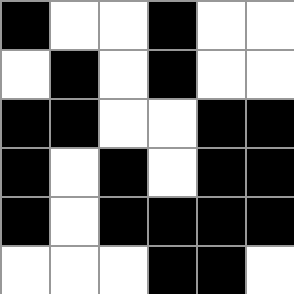[["black", "white", "white", "black", "white", "white"], ["white", "black", "white", "black", "white", "white"], ["black", "black", "white", "white", "black", "black"], ["black", "white", "black", "white", "black", "black"], ["black", "white", "black", "black", "black", "black"], ["white", "white", "white", "black", "black", "white"]]